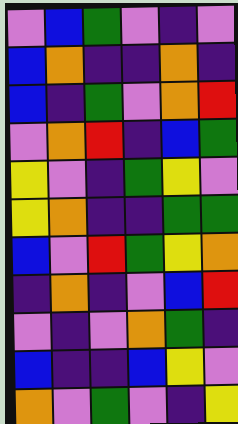[["violet", "blue", "green", "violet", "indigo", "violet"], ["blue", "orange", "indigo", "indigo", "orange", "indigo"], ["blue", "indigo", "green", "violet", "orange", "red"], ["violet", "orange", "red", "indigo", "blue", "green"], ["yellow", "violet", "indigo", "green", "yellow", "violet"], ["yellow", "orange", "indigo", "indigo", "green", "green"], ["blue", "violet", "red", "green", "yellow", "orange"], ["indigo", "orange", "indigo", "violet", "blue", "red"], ["violet", "indigo", "violet", "orange", "green", "indigo"], ["blue", "indigo", "indigo", "blue", "yellow", "violet"], ["orange", "violet", "green", "violet", "indigo", "yellow"]]